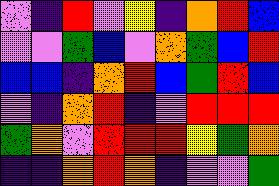[["violet", "indigo", "red", "violet", "yellow", "indigo", "orange", "red", "blue"], ["violet", "violet", "green", "blue", "violet", "orange", "green", "blue", "red"], ["blue", "blue", "indigo", "orange", "red", "blue", "green", "red", "blue"], ["violet", "indigo", "orange", "red", "indigo", "violet", "red", "red", "red"], ["green", "orange", "violet", "red", "red", "red", "yellow", "green", "orange"], ["indigo", "indigo", "orange", "red", "orange", "indigo", "violet", "violet", "green"]]